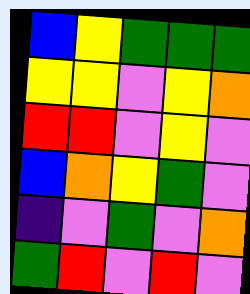[["blue", "yellow", "green", "green", "green"], ["yellow", "yellow", "violet", "yellow", "orange"], ["red", "red", "violet", "yellow", "violet"], ["blue", "orange", "yellow", "green", "violet"], ["indigo", "violet", "green", "violet", "orange"], ["green", "red", "violet", "red", "violet"]]